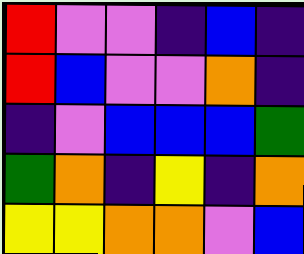[["red", "violet", "violet", "indigo", "blue", "indigo"], ["red", "blue", "violet", "violet", "orange", "indigo"], ["indigo", "violet", "blue", "blue", "blue", "green"], ["green", "orange", "indigo", "yellow", "indigo", "orange"], ["yellow", "yellow", "orange", "orange", "violet", "blue"]]